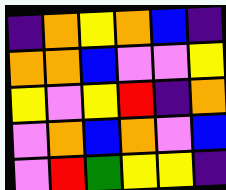[["indigo", "orange", "yellow", "orange", "blue", "indigo"], ["orange", "orange", "blue", "violet", "violet", "yellow"], ["yellow", "violet", "yellow", "red", "indigo", "orange"], ["violet", "orange", "blue", "orange", "violet", "blue"], ["violet", "red", "green", "yellow", "yellow", "indigo"]]